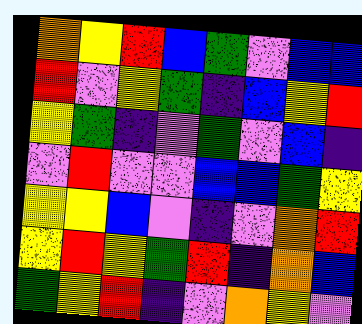[["orange", "yellow", "red", "blue", "green", "violet", "blue", "blue"], ["red", "violet", "yellow", "green", "indigo", "blue", "yellow", "red"], ["yellow", "green", "indigo", "violet", "green", "violet", "blue", "indigo"], ["violet", "red", "violet", "violet", "blue", "blue", "green", "yellow"], ["yellow", "yellow", "blue", "violet", "indigo", "violet", "orange", "red"], ["yellow", "red", "yellow", "green", "red", "indigo", "orange", "blue"], ["green", "yellow", "red", "indigo", "violet", "orange", "yellow", "violet"]]